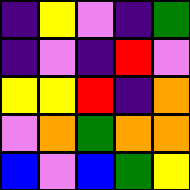[["indigo", "yellow", "violet", "indigo", "green"], ["indigo", "violet", "indigo", "red", "violet"], ["yellow", "yellow", "red", "indigo", "orange"], ["violet", "orange", "green", "orange", "orange"], ["blue", "violet", "blue", "green", "yellow"]]